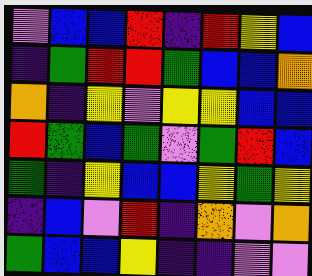[["violet", "blue", "blue", "red", "indigo", "red", "yellow", "blue"], ["indigo", "green", "red", "red", "green", "blue", "blue", "orange"], ["orange", "indigo", "yellow", "violet", "yellow", "yellow", "blue", "blue"], ["red", "green", "blue", "green", "violet", "green", "red", "blue"], ["green", "indigo", "yellow", "blue", "blue", "yellow", "green", "yellow"], ["indigo", "blue", "violet", "red", "indigo", "orange", "violet", "orange"], ["green", "blue", "blue", "yellow", "indigo", "indigo", "violet", "violet"]]